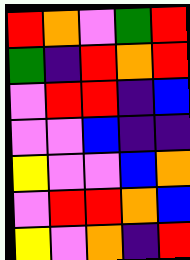[["red", "orange", "violet", "green", "red"], ["green", "indigo", "red", "orange", "red"], ["violet", "red", "red", "indigo", "blue"], ["violet", "violet", "blue", "indigo", "indigo"], ["yellow", "violet", "violet", "blue", "orange"], ["violet", "red", "red", "orange", "blue"], ["yellow", "violet", "orange", "indigo", "red"]]